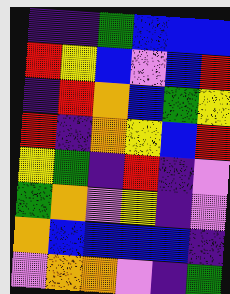[["indigo", "indigo", "green", "blue", "blue", "blue"], ["red", "yellow", "blue", "violet", "blue", "red"], ["indigo", "red", "orange", "blue", "green", "yellow"], ["red", "indigo", "orange", "yellow", "blue", "red"], ["yellow", "green", "indigo", "red", "indigo", "violet"], ["green", "orange", "violet", "yellow", "indigo", "violet"], ["orange", "blue", "blue", "blue", "blue", "indigo"], ["violet", "orange", "orange", "violet", "indigo", "green"]]